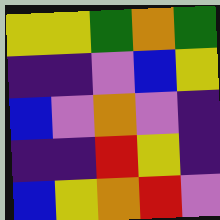[["yellow", "yellow", "green", "orange", "green"], ["indigo", "indigo", "violet", "blue", "yellow"], ["blue", "violet", "orange", "violet", "indigo"], ["indigo", "indigo", "red", "yellow", "indigo"], ["blue", "yellow", "orange", "red", "violet"]]